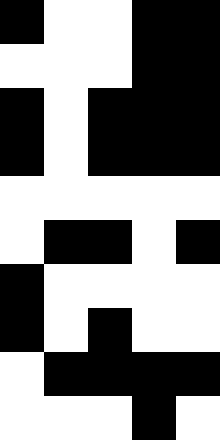[["black", "white", "white", "black", "black"], ["white", "white", "white", "black", "black"], ["black", "white", "black", "black", "black"], ["black", "white", "black", "black", "black"], ["white", "white", "white", "white", "white"], ["white", "black", "black", "white", "black"], ["black", "white", "white", "white", "white"], ["black", "white", "black", "white", "white"], ["white", "black", "black", "black", "black"], ["white", "white", "white", "black", "white"]]